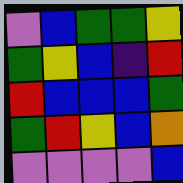[["violet", "blue", "green", "green", "yellow"], ["green", "yellow", "blue", "indigo", "red"], ["red", "blue", "blue", "blue", "green"], ["green", "red", "yellow", "blue", "orange"], ["violet", "violet", "violet", "violet", "blue"]]